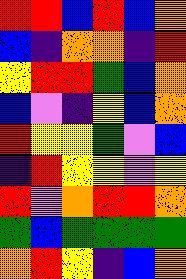[["red", "red", "blue", "red", "blue", "orange"], ["blue", "indigo", "orange", "orange", "indigo", "red"], ["yellow", "red", "red", "green", "blue", "orange"], ["blue", "violet", "indigo", "yellow", "blue", "orange"], ["red", "yellow", "yellow", "green", "violet", "blue"], ["indigo", "red", "yellow", "yellow", "violet", "yellow"], ["red", "violet", "orange", "red", "red", "orange"], ["green", "blue", "green", "green", "green", "green"], ["orange", "red", "yellow", "indigo", "blue", "orange"]]